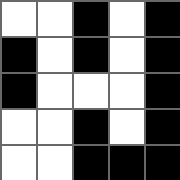[["white", "white", "black", "white", "black"], ["black", "white", "black", "white", "black"], ["black", "white", "white", "white", "black"], ["white", "white", "black", "white", "black"], ["white", "white", "black", "black", "black"]]